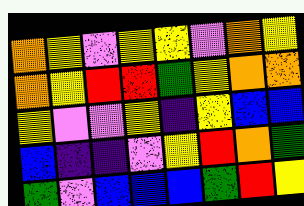[["orange", "yellow", "violet", "yellow", "yellow", "violet", "orange", "yellow"], ["orange", "yellow", "red", "red", "green", "yellow", "orange", "orange"], ["yellow", "violet", "violet", "yellow", "indigo", "yellow", "blue", "blue"], ["blue", "indigo", "indigo", "violet", "yellow", "red", "orange", "green"], ["green", "violet", "blue", "blue", "blue", "green", "red", "yellow"]]